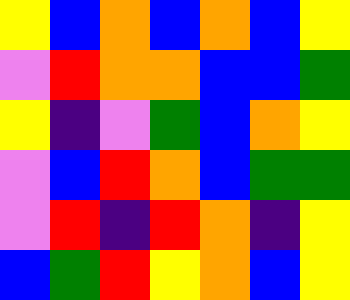[["yellow", "blue", "orange", "blue", "orange", "blue", "yellow"], ["violet", "red", "orange", "orange", "blue", "blue", "green"], ["yellow", "indigo", "violet", "green", "blue", "orange", "yellow"], ["violet", "blue", "red", "orange", "blue", "green", "green"], ["violet", "red", "indigo", "red", "orange", "indigo", "yellow"], ["blue", "green", "red", "yellow", "orange", "blue", "yellow"]]